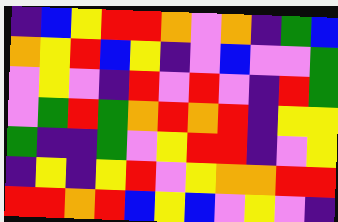[["indigo", "blue", "yellow", "red", "red", "orange", "violet", "orange", "indigo", "green", "blue"], ["orange", "yellow", "red", "blue", "yellow", "indigo", "violet", "blue", "violet", "violet", "green"], ["violet", "yellow", "violet", "indigo", "red", "violet", "red", "violet", "indigo", "red", "green"], ["violet", "green", "red", "green", "orange", "red", "orange", "red", "indigo", "yellow", "yellow"], ["green", "indigo", "indigo", "green", "violet", "yellow", "red", "red", "indigo", "violet", "yellow"], ["indigo", "yellow", "indigo", "yellow", "red", "violet", "yellow", "orange", "orange", "red", "red"], ["red", "red", "orange", "red", "blue", "yellow", "blue", "violet", "yellow", "violet", "indigo"]]